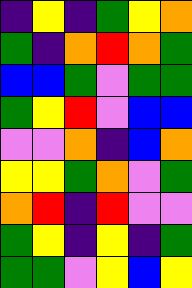[["indigo", "yellow", "indigo", "green", "yellow", "orange"], ["green", "indigo", "orange", "red", "orange", "green"], ["blue", "blue", "green", "violet", "green", "green"], ["green", "yellow", "red", "violet", "blue", "blue"], ["violet", "violet", "orange", "indigo", "blue", "orange"], ["yellow", "yellow", "green", "orange", "violet", "green"], ["orange", "red", "indigo", "red", "violet", "violet"], ["green", "yellow", "indigo", "yellow", "indigo", "green"], ["green", "green", "violet", "yellow", "blue", "yellow"]]